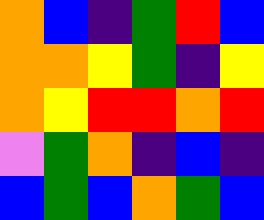[["orange", "blue", "indigo", "green", "red", "blue"], ["orange", "orange", "yellow", "green", "indigo", "yellow"], ["orange", "yellow", "red", "red", "orange", "red"], ["violet", "green", "orange", "indigo", "blue", "indigo"], ["blue", "green", "blue", "orange", "green", "blue"]]